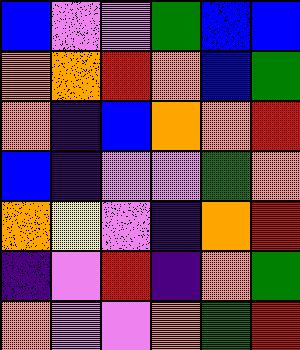[["blue", "violet", "violet", "green", "blue", "blue"], ["orange", "orange", "red", "orange", "blue", "green"], ["orange", "indigo", "blue", "orange", "orange", "red"], ["blue", "indigo", "violet", "violet", "green", "orange"], ["orange", "yellow", "violet", "indigo", "orange", "red"], ["indigo", "violet", "red", "indigo", "orange", "green"], ["orange", "violet", "violet", "orange", "green", "red"]]